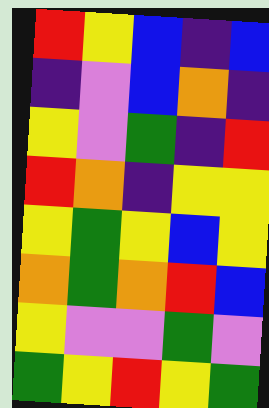[["red", "yellow", "blue", "indigo", "blue"], ["indigo", "violet", "blue", "orange", "indigo"], ["yellow", "violet", "green", "indigo", "red"], ["red", "orange", "indigo", "yellow", "yellow"], ["yellow", "green", "yellow", "blue", "yellow"], ["orange", "green", "orange", "red", "blue"], ["yellow", "violet", "violet", "green", "violet"], ["green", "yellow", "red", "yellow", "green"]]